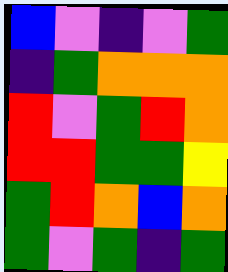[["blue", "violet", "indigo", "violet", "green"], ["indigo", "green", "orange", "orange", "orange"], ["red", "violet", "green", "red", "orange"], ["red", "red", "green", "green", "yellow"], ["green", "red", "orange", "blue", "orange"], ["green", "violet", "green", "indigo", "green"]]